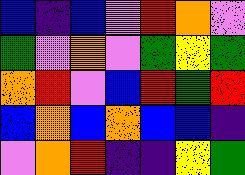[["blue", "indigo", "blue", "violet", "red", "orange", "violet"], ["green", "violet", "orange", "violet", "green", "yellow", "green"], ["orange", "red", "violet", "blue", "red", "green", "red"], ["blue", "orange", "blue", "orange", "blue", "blue", "indigo"], ["violet", "orange", "red", "indigo", "indigo", "yellow", "green"]]